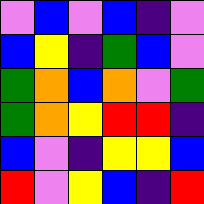[["violet", "blue", "violet", "blue", "indigo", "violet"], ["blue", "yellow", "indigo", "green", "blue", "violet"], ["green", "orange", "blue", "orange", "violet", "green"], ["green", "orange", "yellow", "red", "red", "indigo"], ["blue", "violet", "indigo", "yellow", "yellow", "blue"], ["red", "violet", "yellow", "blue", "indigo", "red"]]